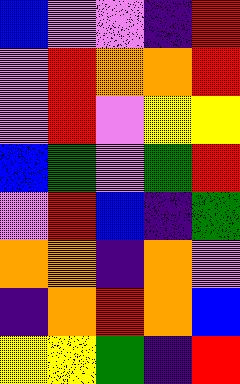[["blue", "violet", "violet", "indigo", "red"], ["violet", "red", "orange", "orange", "red"], ["violet", "red", "violet", "yellow", "yellow"], ["blue", "green", "violet", "green", "red"], ["violet", "red", "blue", "indigo", "green"], ["orange", "orange", "indigo", "orange", "violet"], ["indigo", "orange", "red", "orange", "blue"], ["yellow", "yellow", "green", "indigo", "red"]]